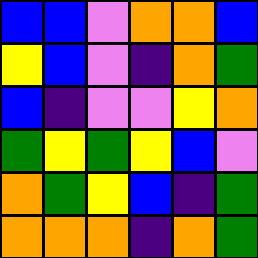[["blue", "blue", "violet", "orange", "orange", "blue"], ["yellow", "blue", "violet", "indigo", "orange", "green"], ["blue", "indigo", "violet", "violet", "yellow", "orange"], ["green", "yellow", "green", "yellow", "blue", "violet"], ["orange", "green", "yellow", "blue", "indigo", "green"], ["orange", "orange", "orange", "indigo", "orange", "green"]]